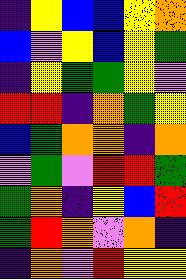[["indigo", "yellow", "blue", "blue", "yellow", "orange"], ["blue", "violet", "yellow", "blue", "yellow", "green"], ["indigo", "yellow", "green", "green", "yellow", "violet"], ["red", "red", "indigo", "orange", "green", "yellow"], ["blue", "green", "orange", "orange", "indigo", "orange"], ["violet", "green", "violet", "red", "red", "green"], ["green", "orange", "indigo", "yellow", "blue", "red"], ["green", "red", "orange", "violet", "orange", "indigo"], ["indigo", "orange", "violet", "red", "yellow", "yellow"]]